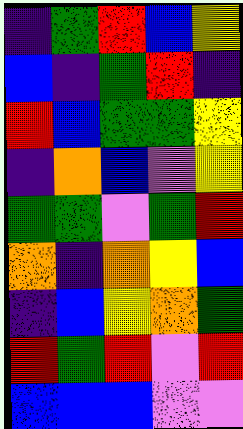[["indigo", "green", "red", "blue", "yellow"], ["blue", "indigo", "green", "red", "indigo"], ["red", "blue", "green", "green", "yellow"], ["indigo", "orange", "blue", "violet", "yellow"], ["green", "green", "violet", "green", "red"], ["orange", "indigo", "orange", "yellow", "blue"], ["indigo", "blue", "yellow", "orange", "green"], ["red", "green", "red", "violet", "red"], ["blue", "blue", "blue", "violet", "violet"]]